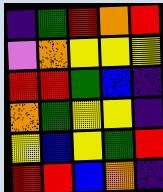[["indigo", "green", "red", "orange", "red"], ["violet", "orange", "yellow", "yellow", "yellow"], ["red", "red", "green", "blue", "indigo"], ["orange", "green", "yellow", "yellow", "indigo"], ["yellow", "blue", "yellow", "green", "red"], ["red", "red", "blue", "orange", "indigo"]]